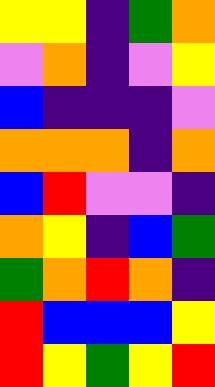[["yellow", "yellow", "indigo", "green", "orange"], ["violet", "orange", "indigo", "violet", "yellow"], ["blue", "indigo", "indigo", "indigo", "violet"], ["orange", "orange", "orange", "indigo", "orange"], ["blue", "red", "violet", "violet", "indigo"], ["orange", "yellow", "indigo", "blue", "green"], ["green", "orange", "red", "orange", "indigo"], ["red", "blue", "blue", "blue", "yellow"], ["red", "yellow", "green", "yellow", "red"]]